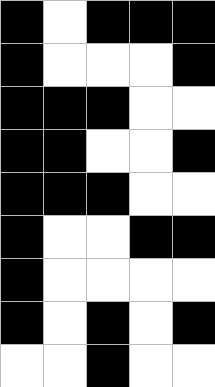[["black", "white", "black", "black", "black"], ["black", "white", "white", "white", "black"], ["black", "black", "black", "white", "white"], ["black", "black", "white", "white", "black"], ["black", "black", "black", "white", "white"], ["black", "white", "white", "black", "black"], ["black", "white", "white", "white", "white"], ["black", "white", "black", "white", "black"], ["white", "white", "black", "white", "white"]]